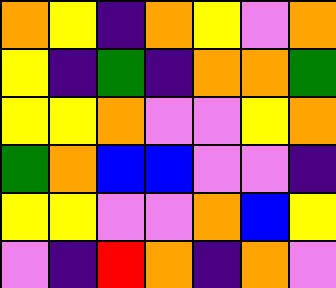[["orange", "yellow", "indigo", "orange", "yellow", "violet", "orange"], ["yellow", "indigo", "green", "indigo", "orange", "orange", "green"], ["yellow", "yellow", "orange", "violet", "violet", "yellow", "orange"], ["green", "orange", "blue", "blue", "violet", "violet", "indigo"], ["yellow", "yellow", "violet", "violet", "orange", "blue", "yellow"], ["violet", "indigo", "red", "orange", "indigo", "orange", "violet"]]